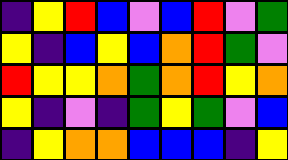[["indigo", "yellow", "red", "blue", "violet", "blue", "red", "violet", "green"], ["yellow", "indigo", "blue", "yellow", "blue", "orange", "red", "green", "violet"], ["red", "yellow", "yellow", "orange", "green", "orange", "red", "yellow", "orange"], ["yellow", "indigo", "violet", "indigo", "green", "yellow", "green", "violet", "blue"], ["indigo", "yellow", "orange", "orange", "blue", "blue", "blue", "indigo", "yellow"]]